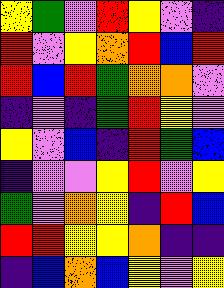[["yellow", "green", "violet", "red", "yellow", "violet", "indigo"], ["red", "violet", "yellow", "orange", "red", "blue", "red"], ["red", "blue", "red", "green", "orange", "orange", "violet"], ["indigo", "violet", "indigo", "green", "red", "yellow", "violet"], ["yellow", "violet", "blue", "indigo", "red", "green", "blue"], ["indigo", "violet", "violet", "yellow", "red", "violet", "yellow"], ["green", "violet", "orange", "yellow", "indigo", "red", "blue"], ["red", "red", "yellow", "yellow", "orange", "indigo", "indigo"], ["indigo", "blue", "orange", "blue", "yellow", "violet", "yellow"]]